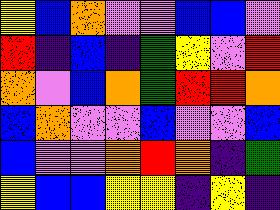[["yellow", "blue", "orange", "violet", "violet", "blue", "blue", "violet"], ["red", "indigo", "blue", "indigo", "green", "yellow", "violet", "red"], ["orange", "violet", "blue", "orange", "green", "red", "red", "orange"], ["blue", "orange", "violet", "violet", "blue", "violet", "violet", "blue"], ["blue", "violet", "violet", "orange", "red", "orange", "indigo", "green"], ["yellow", "blue", "blue", "yellow", "yellow", "indigo", "yellow", "indigo"]]